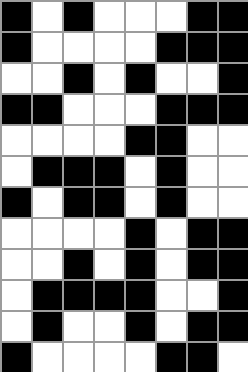[["black", "white", "black", "white", "white", "white", "black", "black"], ["black", "white", "white", "white", "white", "black", "black", "black"], ["white", "white", "black", "white", "black", "white", "white", "black"], ["black", "black", "white", "white", "white", "black", "black", "black"], ["white", "white", "white", "white", "black", "black", "white", "white"], ["white", "black", "black", "black", "white", "black", "white", "white"], ["black", "white", "black", "black", "white", "black", "white", "white"], ["white", "white", "white", "white", "black", "white", "black", "black"], ["white", "white", "black", "white", "black", "white", "black", "black"], ["white", "black", "black", "black", "black", "white", "white", "black"], ["white", "black", "white", "white", "black", "white", "black", "black"], ["black", "white", "white", "white", "white", "black", "black", "white"]]